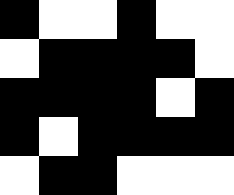[["black", "white", "white", "black", "white", "white"], ["white", "black", "black", "black", "black", "white"], ["black", "black", "black", "black", "white", "black"], ["black", "white", "black", "black", "black", "black"], ["white", "black", "black", "white", "white", "white"]]